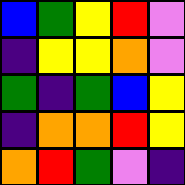[["blue", "green", "yellow", "red", "violet"], ["indigo", "yellow", "yellow", "orange", "violet"], ["green", "indigo", "green", "blue", "yellow"], ["indigo", "orange", "orange", "red", "yellow"], ["orange", "red", "green", "violet", "indigo"]]